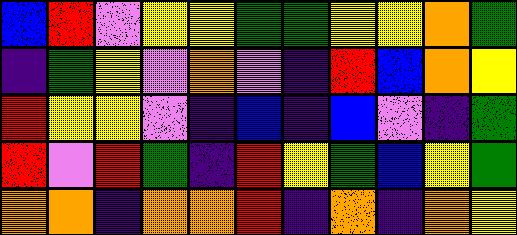[["blue", "red", "violet", "yellow", "yellow", "green", "green", "yellow", "yellow", "orange", "green"], ["indigo", "green", "yellow", "violet", "orange", "violet", "indigo", "red", "blue", "orange", "yellow"], ["red", "yellow", "yellow", "violet", "indigo", "blue", "indigo", "blue", "violet", "indigo", "green"], ["red", "violet", "red", "green", "indigo", "red", "yellow", "green", "blue", "yellow", "green"], ["orange", "orange", "indigo", "orange", "orange", "red", "indigo", "orange", "indigo", "orange", "yellow"]]